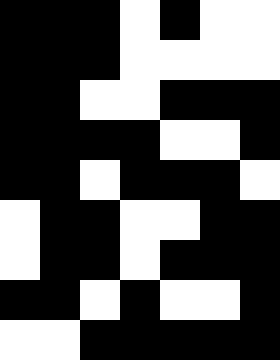[["black", "black", "black", "white", "black", "white", "white"], ["black", "black", "black", "white", "white", "white", "white"], ["black", "black", "white", "white", "black", "black", "black"], ["black", "black", "black", "black", "white", "white", "black"], ["black", "black", "white", "black", "black", "black", "white"], ["white", "black", "black", "white", "white", "black", "black"], ["white", "black", "black", "white", "black", "black", "black"], ["black", "black", "white", "black", "white", "white", "black"], ["white", "white", "black", "black", "black", "black", "black"]]